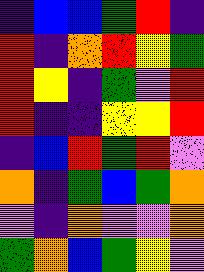[["indigo", "blue", "blue", "green", "red", "indigo"], ["red", "indigo", "orange", "red", "yellow", "green"], ["red", "yellow", "indigo", "green", "violet", "red"], ["red", "indigo", "indigo", "yellow", "yellow", "red"], ["indigo", "blue", "red", "green", "red", "violet"], ["orange", "indigo", "green", "blue", "green", "orange"], ["violet", "indigo", "orange", "violet", "violet", "orange"], ["green", "orange", "blue", "green", "yellow", "violet"]]